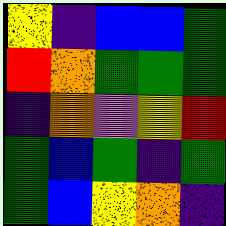[["yellow", "indigo", "blue", "blue", "green"], ["red", "orange", "green", "green", "green"], ["indigo", "orange", "violet", "yellow", "red"], ["green", "blue", "green", "indigo", "green"], ["green", "blue", "yellow", "orange", "indigo"]]